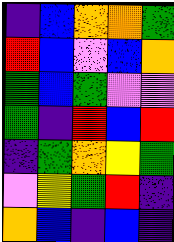[["indigo", "blue", "orange", "orange", "green"], ["red", "blue", "violet", "blue", "orange"], ["green", "blue", "green", "violet", "violet"], ["green", "indigo", "red", "blue", "red"], ["indigo", "green", "orange", "yellow", "green"], ["violet", "yellow", "green", "red", "indigo"], ["orange", "blue", "indigo", "blue", "indigo"]]